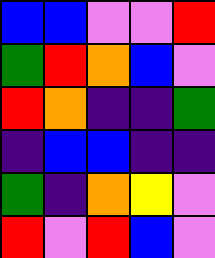[["blue", "blue", "violet", "violet", "red"], ["green", "red", "orange", "blue", "violet"], ["red", "orange", "indigo", "indigo", "green"], ["indigo", "blue", "blue", "indigo", "indigo"], ["green", "indigo", "orange", "yellow", "violet"], ["red", "violet", "red", "blue", "violet"]]